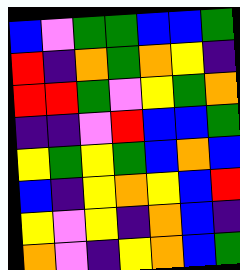[["blue", "violet", "green", "green", "blue", "blue", "green"], ["red", "indigo", "orange", "green", "orange", "yellow", "indigo"], ["red", "red", "green", "violet", "yellow", "green", "orange"], ["indigo", "indigo", "violet", "red", "blue", "blue", "green"], ["yellow", "green", "yellow", "green", "blue", "orange", "blue"], ["blue", "indigo", "yellow", "orange", "yellow", "blue", "red"], ["yellow", "violet", "yellow", "indigo", "orange", "blue", "indigo"], ["orange", "violet", "indigo", "yellow", "orange", "blue", "green"]]